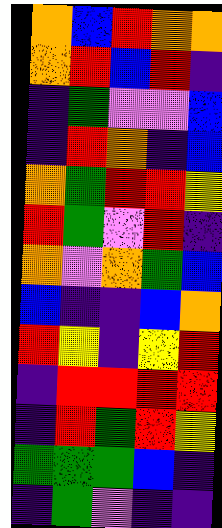[["orange", "blue", "red", "orange", "orange"], ["orange", "red", "blue", "red", "indigo"], ["indigo", "green", "violet", "violet", "blue"], ["indigo", "red", "orange", "indigo", "blue"], ["orange", "green", "red", "red", "yellow"], ["red", "green", "violet", "red", "indigo"], ["orange", "violet", "orange", "green", "blue"], ["blue", "indigo", "indigo", "blue", "orange"], ["red", "yellow", "indigo", "yellow", "red"], ["indigo", "red", "red", "red", "red"], ["indigo", "red", "green", "red", "yellow"], ["green", "green", "green", "blue", "indigo"], ["indigo", "green", "violet", "indigo", "indigo"]]